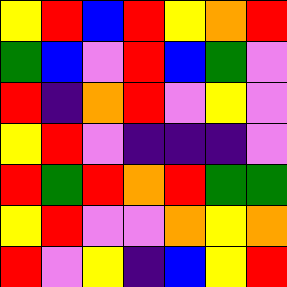[["yellow", "red", "blue", "red", "yellow", "orange", "red"], ["green", "blue", "violet", "red", "blue", "green", "violet"], ["red", "indigo", "orange", "red", "violet", "yellow", "violet"], ["yellow", "red", "violet", "indigo", "indigo", "indigo", "violet"], ["red", "green", "red", "orange", "red", "green", "green"], ["yellow", "red", "violet", "violet", "orange", "yellow", "orange"], ["red", "violet", "yellow", "indigo", "blue", "yellow", "red"]]